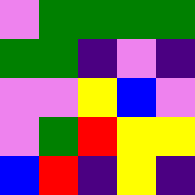[["violet", "green", "green", "green", "green"], ["green", "green", "indigo", "violet", "indigo"], ["violet", "violet", "yellow", "blue", "violet"], ["violet", "green", "red", "yellow", "yellow"], ["blue", "red", "indigo", "yellow", "indigo"]]